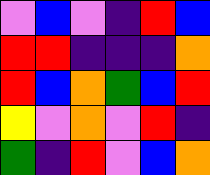[["violet", "blue", "violet", "indigo", "red", "blue"], ["red", "red", "indigo", "indigo", "indigo", "orange"], ["red", "blue", "orange", "green", "blue", "red"], ["yellow", "violet", "orange", "violet", "red", "indigo"], ["green", "indigo", "red", "violet", "blue", "orange"]]